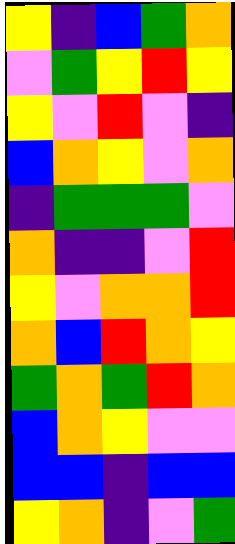[["yellow", "indigo", "blue", "green", "orange"], ["violet", "green", "yellow", "red", "yellow"], ["yellow", "violet", "red", "violet", "indigo"], ["blue", "orange", "yellow", "violet", "orange"], ["indigo", "green", "green", "green", "violet"], ["orange", "indigo", "indigo", "violet", "red"], ["yellow", "violet", "orange", "orange", "red"], ["orange", "blue", "red", "orange", "yellow"], ["green", "orange", "green", "red", "orange"], ["blue", "orange", "yellow", "violet", "violet"], ["blue", "blue", "indigo", "blue", "blue"], ["yellow", "orange", "indigo", "violet", "green"]]